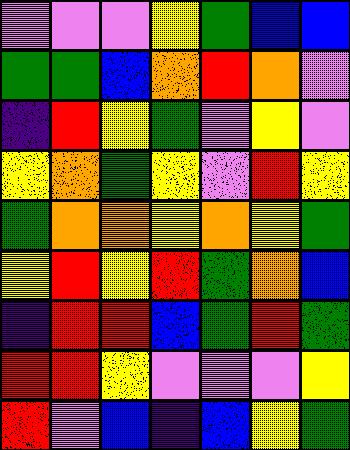[["violet", "violet", "violet", "yellow", "green", "blue", "blue"], ["green", "green", "blue", "orange", "red", "orange", "violet"], ["indigo", "red", "yellow", "green", "violet", "yellow", "violet"], ["yellow", "orange", "green", "yellow", "violet", "red", "yellow"], ["green", "orange", "orange", "yellow", "orange", "yellow", "green"], ["yellow", "red", "yellow", "red", "green", "orange", "blue"], ["indigo", "red", "red", "blue", "green", "red", "green"], ["red", "red", "yellow", "violet", "violet", "violet", "yellow"], ["red", "violet", "blue", "indigo", "blue", "yellow", "green"]]